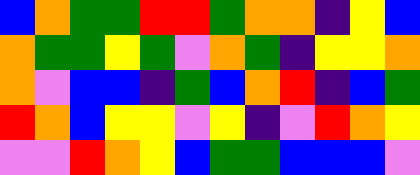[["blue", "orange", "green", "green", "red", "red", "green", "orange", "orange", "indigo", "yellow", "blue"], ["orange", "green", "green", "yellow", "green", "violet", "orange", "green", "indigo", "yellow", "yellow", "orange"], ["orange", "violet", "blue", "blue", "indigo", "green", "blue", "orange", "red", "indigo", "blue", "green"], ["red", "orange", "blue", "yellow", "yellow", "violet", "yellow", "indigo", "violet", "red", "orange", "yellow"], ["violet", "violet", "red", "orange", "yellow", "blue", "green", "green", "blue", "blue", "blue", "violet"]]